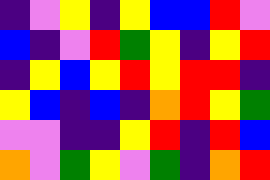[["indigo", "violet", "yellow", "indigo", "yellow", "blue", "blue", "red", "violet"], ["blue", "indigo", "violet", "red", "green", "yellow", "indigo", "yellow", "red"], ["indigo", "yellow", "blue", "yellow", "red", "yellow", "red", "red", "indigo"], ["yellow", "blue", "indigo", "blue", "indigo", "orange", "red", "yellow", "green"], ["violet", "violet", "indigo", "indigo", "yellow", "red", "indigo", "red", "blue"], ["orange", "violet", "green", "yellow", "violet", "green", "indigo", "orange", "red"]]